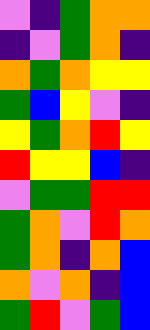[["violet", "indigo", "green", "orange", "orange"], ["indigo", "violet", "green", "orange", "indigo"], ["orange", "green", "orange", "yellow", "yellow"], ["green", "blue", "yellow", "violet", "indigo"], ["yellow", "green", "orange", "red", "yellow"], ["red", "yellow", "yellow", "blue", "indigo"], ["violet", "green", "green", "red", "red"], ["green", "orange", "violet", "red", "orange"], ["green", "orange", "indigo", "orange", "blue"], ["orange", "violet", "orange", "indigo", "blue"], ["green", "red", "violet", "green", "blue"]]